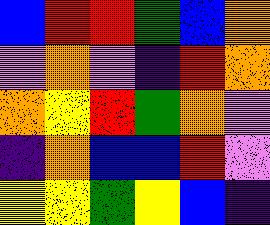[["blue", "red", "red", "green", "blue", "orange"], ["violet", "orange", "violet", "indigo", "red", "orange"], ["orange", "yellow", "red", "green", "orange", "violet"], ["indigo", "orange", "blue", "blue", "red", "violet"], ["yellow", "yellow", "green", "yellow", "blue", "indigo"]]